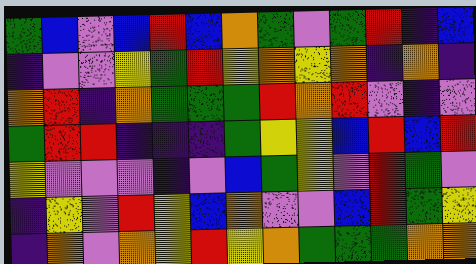[["green", "blue", "violet", "blue", "red", "blue", "orange", "green", "violet", "green", "red", "indigo", "blue"], ["indigo", "violet", "violet", "yellow", "green", "red", "yellow", "orange", "yellow", "orange", "indigo", "orange", "indigo"], ["orange", "red", "indigo", "orange", "green", "green", "green", "red", "orange", "red", "violet", "indigo", "violet"], ["green", "red", "red", "indigo", "indigo", "indigo", "green", "yellow", "yellow", "blue", "red", "blue", "red"], ["yellow", "violet", "violet", "violet", "indigo", "violet", "blue", "green", "yellow", "violet", "red", "green", "violet"], ["indigo", "yellow", "violet", "red", "yellow", "blue", "orange", "violet", "violet", "blue", "red", "green", "yellow"], ["indigo", "orange", "violet", "orange", "yellow", "red", "yellow", "orange", "green", "green", "green", "orange", "orange"]]